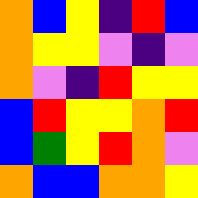[["orange", "blue", "yellow", "indigo", "red", "blue"], ["orange", "yellow", "yellow", "violet", "indigo", "violet"], ["orange", "violet", "indigo", "red", "yellow", "yellow"], ["blue", "red", "yellow", "yellow", "orange", "red"], ["blue", "green", "yellow", "red", "orange", "violet"], ["orange", "blue", "blue", "orange", "orange", "yellow"]]